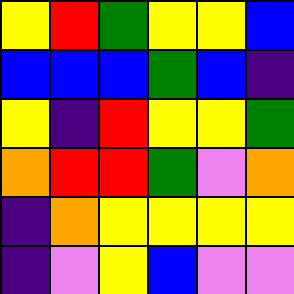[["yellow", "red", "green", "yellow", "yellow", "blue"], ["blue", "blue", "blue", "green", "blue", "indigo"], ["yellow", "indigo", "red", "yellow", "yellow", "green"], ["orange", "red", "red", "green", "violet", "orange"], ["indigo", "orange", "yellow", "yellow", "yellow", "yellow"], ["indigo", "violet", "yellow", "blue", "violet", "violet"]]